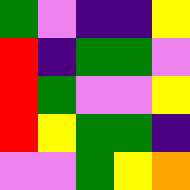[["green", "violet", "indigo", "indigo", "yellow"], ["red", "indigo", "green", "green", "violet"], ["red", "green", "violet", "violet", "yellow"], ["red", "yellow", "green", "green", "indigo"], ["violet", "violet", "green", "yellow", "orange"]]